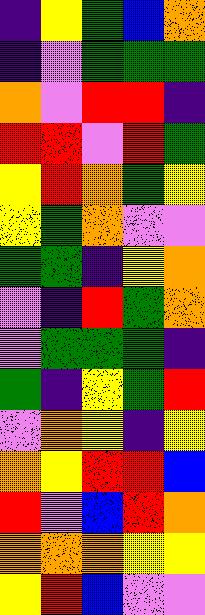[["indigo", "yellow", "green", "blue", "orange"], ["indigo", "violet", "green", "green", "green"], ["orange", "violet", "red", "red", "indigo"], ["red", "red", "violet", "red", "green"], ["yellow", "red", "orange", "green", "yellow"], ["yellow", "green", "orange", "violet", "violet"], ["green", "green", "indigo", "yellow", "orange"], ["violet", "indigo", "red", "green", "orange"], ["violet", "green", "green", "green", "indigo"], ["green", "indigo", "yellow", "green", "red"], ["violet", "orange", "yellow", "indigo", "yellow"], ["orange", "yellow", "red", "red", "blue"], ["red", "violet", "blue", "red", "orange"], ["orange", "orange", "orange", "yellow", "yellow"], ["yellow", "red", "blue", "violet", "violet"]]